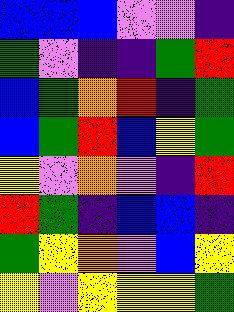[["blue", "blue", "blue", "violet", "violet", "indigo"], ["green", "violet", "indigo", "indigo", "green", "red"], ["blue", "green", "orange", "red", "indigo", "green"], ["blue", "green", "red", "blue", "yellow", "green"], ["yellow", "violet", "orange", "violet", "indigo", "red"], ["red", "green", "indigo", "blue", "blue", "indigo"], ["green", "yellow", "orange", "violet", "blue", "yellow"], ["yellow", "violet", "yellow", "yellow", "yellow", "green"]]